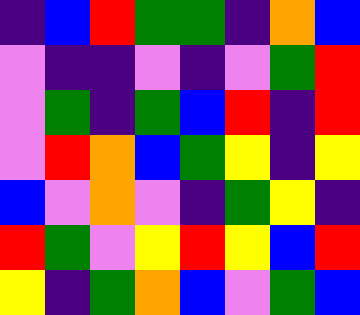[["indigo", "blue", "red", "green", "green", "indigo", "orange", "blue"], ["violet", "indigo", "indigo", "violet", "indigo", "violet", "green", "red"], ["violet", "green", "indigo", "green", "blue", "red", "indigo", "red"], ["violet", "red", "orange", "blue", "green", "yellow", "indigo", "yellow"], ["blue", "violet", "orange", "violet", "indigo", "green", "yellow", "indigo"], ["red", "green", "violet", "yellow", "red", "yellow", "blue", "red"], ["yellow", "indigo", "green", "orange", "blue", "violet", "green", "blue"]]